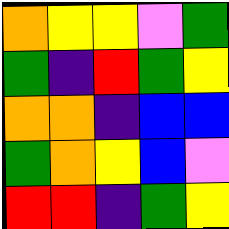[["orange", "yellow", "yellow", "violet", "green"], ["green", "indigo", "red", "green", "yellow"], ["orange", "orange", "indigo", "blue", "blue"], ["green", "orange", "yellow", "blue", "violet"], ["red", "red", "indigo", "green", "yellow"]]